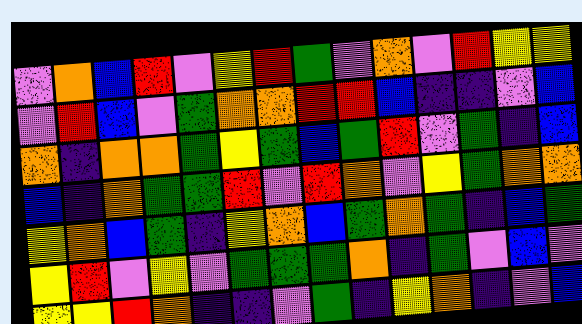[["violet", "orange", "blue", "red", "violet", "yellow", "red", "green", "violet", "orange", "violet", "red", "yellow", "yellow"], ["violet", "red", "blue", "violet", "green", "orange", "orange", "red", "red", "blue", "indigo", "indigo", "violet", "blue"], ["orange", "indigo", "orange", "orange", "green", "yellow", "green", "blue", "green", "red", "violet", "green", "indigo", "blue"], ["blue", "indigo", "orange", "green", "green", "red", "violet", "red", "orange", "violet", "yellow", "green", "orange", "orange"], ["yellow", "orange", "blue", "green", "indigo", "yellow", "orange", "blue", "green", "orange", "green", "indigo", "blue", "green"], ["yellow", "red", "violet", "yellow", "violet", "green", "green", "green", "orange", "indigo", "green", "violet", "blue", "violet"], ["yellow", "yellow", "red", "orange", "indigo", "indigo", "violet", "green", "indigo", "yellow", "orange", "indigo", "violet", "blue"]]